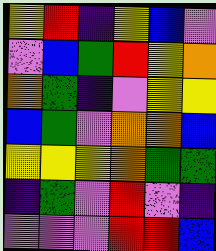[["yellow", "red", "indigo", "yellow", "blue", "violet"], ["violet", "blue", "green", "red", "yellow", "orange"], ["orange", "green", "indigo", "violet", "yellow", "yellow"], ["blue", "green", "violet", "orange", "orange", "blue"], ["yellow", "yellow", "yellow", "orange", "green", "green"], ["indigo", "green", "violet", "red", "violet", "indigo"], ["violet", "violet", "violet", "red", "red", "blue"]]